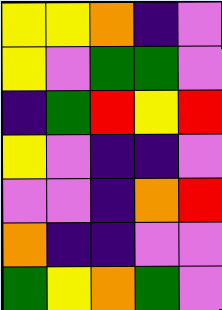[["yellow", "yellow", "orange", "indigo", "violet"], ["yellow", "violet", "green", "green", "violet"], ["indigo", "green", "red", "yellow", "red"], ["yellow", "violet", "indigo", "indigo", "violet"], ["violet", "violet", "indigo", "orange", "red"], ["orange", "indigo", "indigo", "violet", "violet"], ["green", "yellow", "orange", "green", "violet"]]